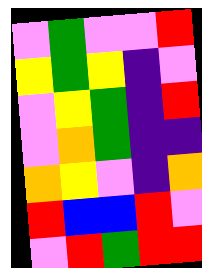[["violet", "green", "violet", "violet", "red"], ["yellow", "green", "yellow", "indigo", "violet"], ["violet", "yellow", "green", "indigo", "red"], ["violet", "orange", "green", "indigo", "indigo"], ["orange", "yellow", "violet", "indigo", "orange"], ["red", "blue", "blue", "red", "violet"], ["violet", "red", "green", "red", "red"]]